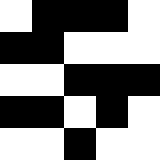[["white", "black", "black", "black", "white"], ["black", "black", "white", "white", "white"], ["white", "white", "black", "black", "black"], ["black", "black", "white", "black", "white"], ["white", "white", "black", "white", "white"]]